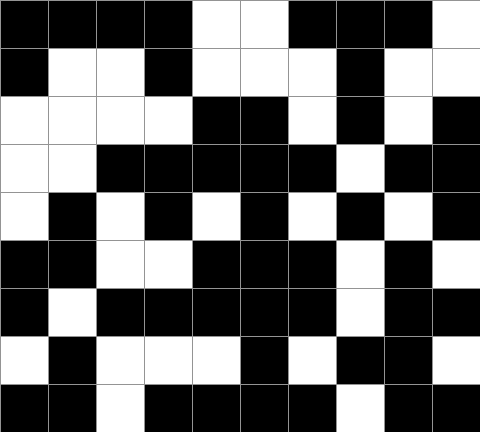[["black", "black", "black", "black", "white", "white", "black", "black", "black", "white"], ["black", "white", "white", "black", "white", "white", "white", "black", "white", "white"], ["white", "white", "white", "white", "black", "black", "white", "black", "white", "black"], ["white", "white", "black", "black", "black", "black", "black", "white", "black", "black"], ["white", "black", "white", "black", "white", "black", "white", "black", "white", "black"], ["black", "black", "white", "white", "black", "black", "black", "white", "black", "white"], ["black", "white", "black", "black", "black", "black", "black", "white", "black", "black"], ["white", "black", "white", "white", "white", "black", "white", "black", "black", "white"], ["black", "black", "white", "black", "black", "black", "black", "white", "black", "black"]]